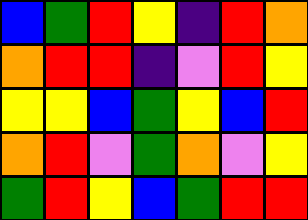[["blue", "green", "red", "yellow", "indigo", "red", "orange"], ["orange", "red", "red", "indigo", "violet", "red", "yellow"], ["yellow", "yellow", "blue", "green", "yellow", "blue", "red"], ["orange", "red", "violet", "green", "orange", "violet", "yellow"], ["green", "red", "yellow", "blue", "green", "red", "red"]]